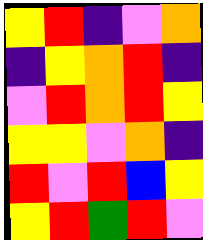[["yellow", "red", "indigo", "violet", "orange"], ["indigo", "yellow", "orange", "red", "indigo"], ["violet", "red", "orange", "red", "yellow"], ["yellow", "yellow", "violet", "orange", "indigo"], ["red", "violet", "red", "blue", "yellow"], ["yellow", "red", "green", "red", "violet"]]